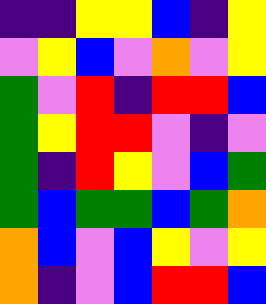[["indigo", "indigo", "yellow", "yellow", "blue", "indigo", "yellow"], ["violet", "yellow", "blue", "violet", "orange", "violet", "yellow"], ["green", "violet", "red", "indigo", "red", "red", "blue"], ["green", "yellow", "red", "red", "violet", "indigo", "violet"], ["green", "indigo", "red", "yellow", "violet", "blue", "green"], ["green", "blue", "green", "green", "blue", "green", "orange"], ["orange", "blue", "violet", "blue", "yellow", "violet", "yellow"], ["orange", "indigo", "violet", "blue", "red", "red", "blue"]]